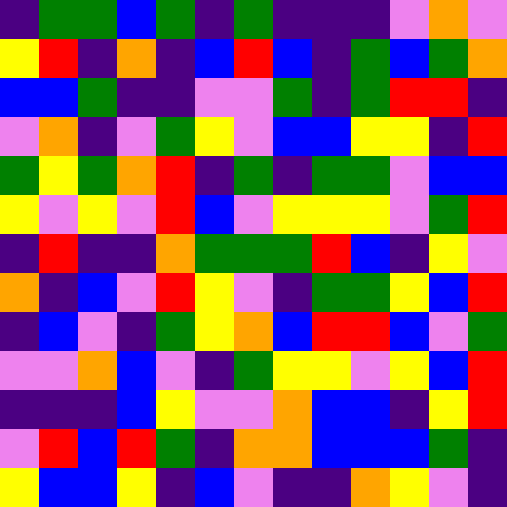[["indigo", "green", "green", "blue", "green", "indigo", "green", "indigo", "indigo", "indigo", "violet", "orange", "violet"], ["yellow", "red", "indigo", "orange", "indigo", "blue", "red", "blue", "indigo", "green", "blue", "green", "orange"], ["blue", "blue", "green", "indigo", "indigo", "violet", "violet", "green", "indigo", "green", "red", "red", "indigo"], ["violet", "orange", "indigo", "violet", "green", "yellow", "violet", "blue", "blue", "yellow", "yellow", "indigo", "red"], ["green", "yellow", "green", "orange", "red", "indigo", "green", "indigo", "green", "green", "violet", "blue", "blue"], ["yellow", "violet", "yellow", "violet", "red", "blue", "violet", "yellow", "yellow", "yellow", "violet", "green", "red"], ["indigo", "red", "indigo", "indigo", "orange", "green", "green", "green", "red", "blue", "indigo", "yellow", "violet"], ["orange", "indigo", "blue", "violet", "red", "yellow", "violet", "indigo", "green", "green", "yellow", "blue", "red"], ["indigo", "blue", "violet", "indigo", "green", "yellow", "orange", "blue", "red", "red", "blue", "violet", "green"], ["violet", "violet", "orange", "blue", "violet", "indigo", "green", "yellow", "yellow", "violet", "yellow", "blue", "red"], ["indigo", "indigo", "indigo", "blue", "yellow", "violet", "violet", "orange", "blue", "blue", "indigo", "yellow", "red"], ["violet", "red", "blue", "red", "green", "indigo", "orange", "orange", "blue", "blue", "blue", "green", "indigo"], ["yellow", "blue", "blue", "yellow", "indigo", "blue", "violet", "indigo", "indigo", "orange", "yellow", "violet", "indigo"]]